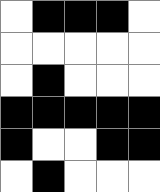[["white", "black", "black", "black", "white"], ["white", "white", "white", "white", "white"], ["white", "black", "white", "white", "white"], ["black", "black", "black", "black", "black"], ["black", "white", "white", "black", "black"], ["white", "black", "white", "white", "white"]]